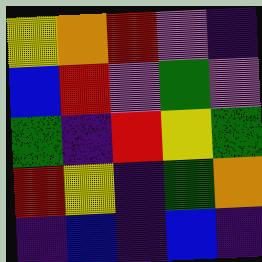[["yellow", "orange", "red", "violet", "indigo"], ["blue", "red", "violet", "green", "violet"], ["green", "indigo", "red", "yellow", "green"], ["red", "yellow", "indigo", "green", "orange"], ["indigo", "blue", "indigo", "blue", "indigo"]]